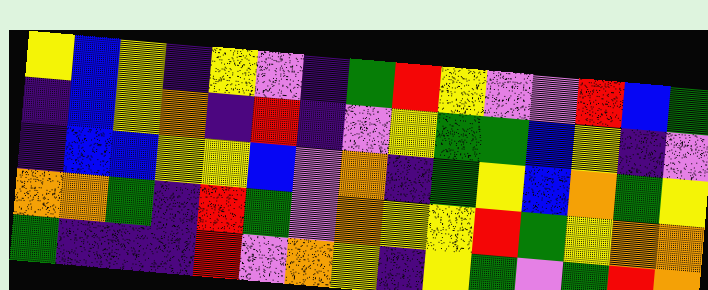[["yellow", "blue", "yellow", "indigo", "yellow", "violet", "indigo", "green", "red", "yellow", "violet", "violet", "red", "blue", "green"], ["indigo", "blue", "yellow", "orange", "indigo", "red", "indigo", "violet", "yellow", "green", "green", "blue", "yellow", "indigo", "violet"], ["indigo", "blue", "blue", "yellow", "yellow", "blue", "violet", "orange", "indigo", "green", "yellow", "blue", "orange", "green", "yellow"], ["orange", "orange", "green", "indigo", "red", "green", "violet", "orange", "yellow", "yellow", "red", "green", "yellow", "orange", "orange"], ["green", "indigo", "indigo", "indigo", "red", "violet", "orange", "yellow", "indigo", "yellow", "green", "violet", "green", "red", "orange"]]